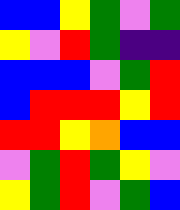[["blue", "blue", "yellow", "green", "violet", "green"], ["yellow", "violet", "red", "green", "indigo", "indigo"], ["blue", "blue", "blue", "violet", "green", "red"], ["blue", "red", "red", "red", "yellow", "red"], ["red", "red", "yellow", "orange", "blue", "blue"], ["violet", "green", "red", "green", "yellow", "violet"], ["yellow", "green", "red", "violet", "green", "blue"]]